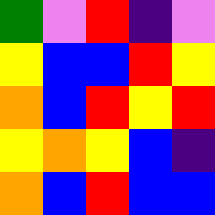[["green", "violet", "red", "indigo", "violet"], ["yellow", "blue", "blue", "red", "yellow"], ["orange", "blue", "red", "yellow", "red"], ["yellow", "orange", "yellow", "blue", "indigo"], ["orange", "blue", "red", "blue", "blue"]]